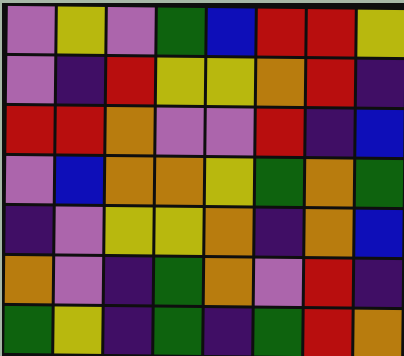[["violet", "yellow", "violet", "green", "blue", "red", "red", "yellow"], ["violet", "indigo", "red", "yellow", "yellow", "orange", "red", "indigo"], ["red", "red", "orange", "violet", "violet", "red", "indigo", "blue"], ["violet", "blue", "orange", "orange", "yellow", "green", "orange", "green"], ["indigo", "violet", "yellow", "yellow", "orange", "indigo", "orange", "blue"], ["orange", "violet", "indigo", "green", "orange", "violet", "red", "indigo"], ["green", "yellow", "indigo", "green", "indigo", "green", "red", "orange"]]